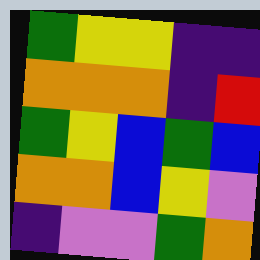[["green", "yellow", "yellow", "indigo", "indigo"], ["orange", "orange", "orange", "indigo", "red"], ["green", "yellow", "blue", "green", "blue"], ["orange", "orange", "blue", "yellow", "violet"], ["indigo", "violet", "violet", "green", "orange"]]